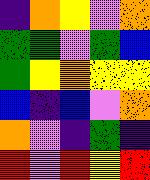[["indigo", "orange", "yellow", "violet", "orange"], ["green", "green", "violet", "green", "blue"], ["green", "yellow", "orange", "yellow", "yellow"], ["blue", "indigo", "blue", "violet", "orange"], ["orange", "violet", "indigo", "green", "indigo"], ["red", "violet", "red", "yellow", "red"]]